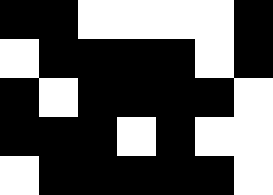[["black", "black", "white", "white", "white", "white", "black"], ["white", "black", "black", "black", "black", "white", "black"], ["black", "white", "black", "black", "black", "black", "white"], ["black", "black", "black", "white", "black", "white", "white"], ["white", "black", "black", "black", "black", "black", "white"]]